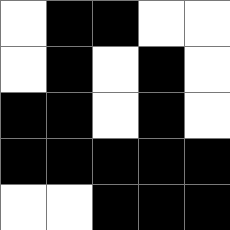[["white", "black", "black", "white", "white"], ["white", "black", "white", "black", "white"], ["black", "black", "white", "black", "white"], ["black", "black", "black", "black", "black"], ["white", "white", "black", "black", "black"]]